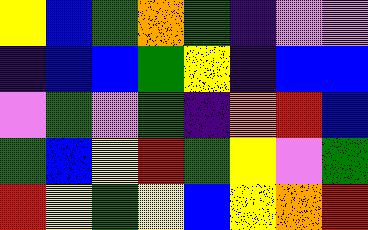[["yellow", "blue", "green", "orange", "green", "indigo", "violet", "violet"], ["indigo", "blue", "blue", "green", "yellow", "indigo", "blue", "blue"], ["violet", "green", "violet", "green", "indigo", "orange", "red", "blue"], ["green", "blue", "yellow", "red", "green", "yellow", "violet", "green"], ["red", "yellow", "green", "yellow", "blue", "yellow", "orange", "red"]]